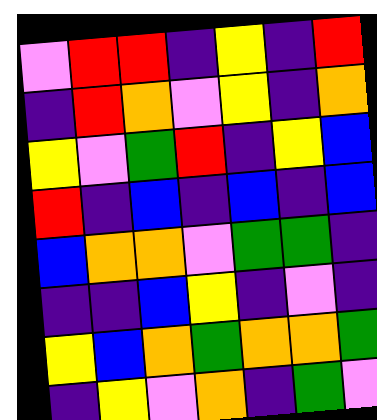[["violet", "red", "red", "indigo", "yellow", "indigo", "red"], ["indigo", "red", "orange", "violet", "yellow", "indigo", "orange"], ["yellow", "violet", "green", "red", "indigo", "yellow", "blue"], ["red", "indigo", "blue", "indigo", "blue", "indigo", "blue"], ["blue", "orange", "orange", "violet", "green", "green", "indigo"], ["indigo", "indigo", "blue", "yellow", "indigo", "violet", "indigo"], ["yellow", "blue", "orange", "green", "orange", "orange", "green"], ["indigo", "yellow", "violet", "orange", "indigo", "green", "violet"]]